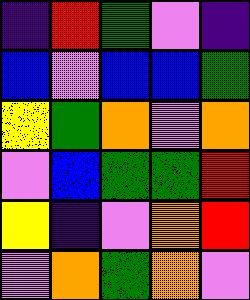[["indigo", "red", "green", "violet", "indigo"], ["blue", "violet", "blue", "blue", "green"], ["yellow", "green", "orange", "violet", "orange"], ["violet", "blue", "green", "green", "red"], ["yellow", "indigo", "violet", "orange", "red"], ["violet", "orange", "green", "orange", "violet"]]